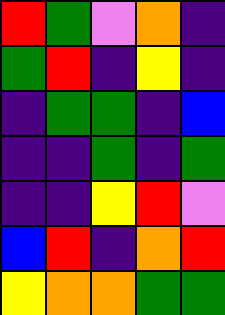[["red", "green", "violet", "orange", "indigo"], ["green", "red", "indigo", "yellow", "indigo"], ["indigo", "green", "green", "indigo", "blue"], ["indigo", "indigo", "green", "indigo", "green"], ["indigo", "indigo", "yellow", "red", "violet"], ["blue", "red", "indigo", "orange", "red"], ["yellow", "orange", "orange", "green", "green"]]